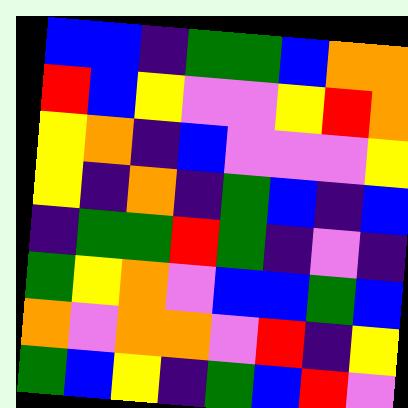[["blue", "blue", "indigo", "green", "green", "blue", "orange", "orange"], ["red", "blue", "yellow", "violet", "violet", "yellow", "red", "orange"], ["yellow", "orange", "indigo", "blue", "violet", "violet", "violet", "yellow"], ["yellow", "indigo", "orange", "indigo", "green", "blue", "indigo", "blue"], ["indigo", "green", "green", "red", "green", "indigo", "violet", "indigo"], ["green", "yellow", "orange", "violet", "blue", "blue", "green", "blue"], ["orange", "violet", "orange", "orange", "violet", "red", "indigo", "yellow"], ["green", "blue", "yellow", "indigo", "green", "blue", "red", "violet"]]